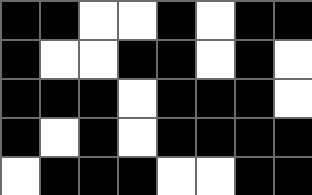[["black", "black", "white", "white", "black", "white", "black", "black"], ["black", "white", "white", "black", "black", "white", "black", "white"], ["black", "black", "black", "white", "black", "black", "black", "white"], ["black", "white", "black", "white", "black", "black", "black", "black"], ["white", "black", "black", "black", "white", "white", "black", "black"]]